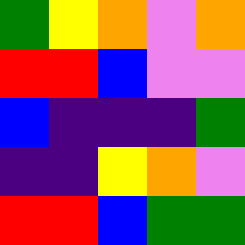[["green", "yellow", "orange", "violet", "orange"], ["red", "red", "blue", "violet", "violet"], ["blue", "indigo", "indigo", "indigo", "green"], ["indigo", "indigo", "yellow", "orange", "violet"], ["red", "red", "blue", "green", "green"]]